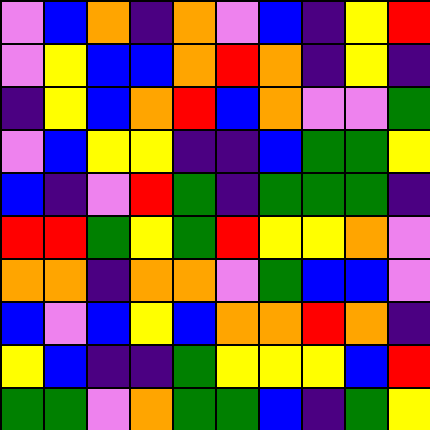[["violet", "blue", "orange", "indigo", "orange", "violet", "blue", "indigo", "yellow", "red"], ["violet", "yellow", "blue", "blue", "orange", "red", "orange", "indigo", "yellow", "indigo"], ["indigo", "yellow", "blue", "orange", "red", "blue", "orange", "violet", "violet", "green"], ["violet", "blue", "yellow", "yellow", "indigo", "indigo", "blue", "green", "green", "yellow"], ["blue", "indigo", "violet", "red", "green", "indigo", "green", "green", "green", "indigo"], ["red", "red", "green", "yellow", "green", "red", "yellow", "yellow", "orange", "violet"], ["orange", "orange", "indigo", "orange", "orange", "violet", "green", "blue", "blue", "violet"], ["blue", "violet", "blue", "yellow", "blue", "orange", "orange", "red", "orange", "indigo"], ["yellow", "blue", "indigo", "indigo", "green", "yellow", "yellow", "yellow", "blue", "red"], ["green", "green", "violet", "orange", "green", "green", "blue", "indigo", "green", "yellow"]]